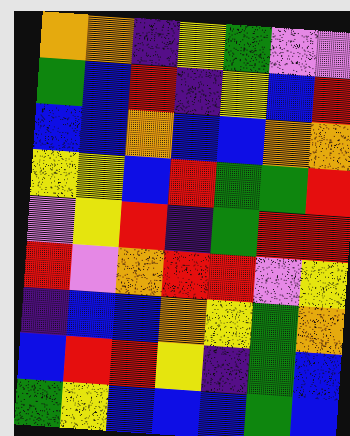[["orange", "orange", "indigo", "yellow", "green", "violet", "violet"], ["green", "blue", "red", "indigo", "yellow", "blue", "red"], ["blue", "blue", "orange", "blue", "blue", "orange", "orange"], ["yellow", "yellow", "blue", "red", "green", "green", "red"], ["violet", "yellow", "red", "indigo", "green", "red", "red"], ["red", "violet", "orange", "red", "red", "violet", "yellow"], ["indigo", "blue", "blue", "orange", "yellow", "green", "orange"], ["blue", "red", "red", "yellow", "indigo", "green", "blue"], ["green", "yellow", "blue", "blue", "blue", "green", "blue"]]